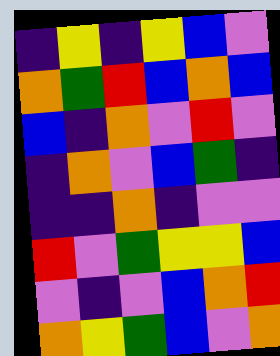[["indigo", "yellow", "indigo", "yellow", "blue", "violet"], ["orange", "green", "red", "blue", "orange", "blue"], ["blue", "indigo", "orange", "violet", "red", "violet"], ["indigo", "orange", "violet", "blue", "green", "indigo"], ["indigo", "indigo", "orange", "indigo", "violet", "violet"], ["red", "violet", "green", "yellow", "yellow", "blue"], ["violet", "indigo", "violet", "blue", "orange", "red"], ["orange", "yellow", "green", "blue", "violet", "orange"]]